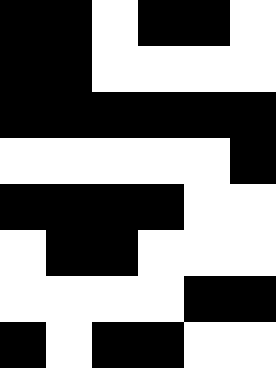[["black", "black", "white", "black", "black", "white"], ["black", "black", "white", "white", "white", "white"], ["black", "black", "black", "black", "black", "black"], ["white", "white", "white", "white", "white", "black"], ["black", "black", "black", "black", "white", "white"], ["white", "black", "black", "white", "white", "white"], ["white", "white", "white", "white", "black", "black"], ["black", "white", "black", "black", "white", "white"]]